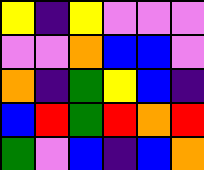[["yellow", "indigo", "yellow", "violet", "violet", "violet"], ["violet", "violet", "orange", "blue", "blue", "violet"], ["orange", "indigo", "green", "yellow", "blue", "indigo"], ["blue", "red", "green", "red", "orange", "red"], ["green", "violet", "blue", "indigo", "blue", "orange"]]